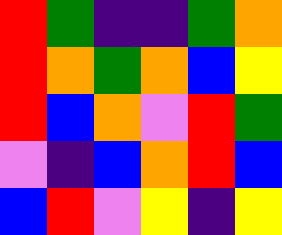[["red", "green", "indigo", "indigo", "green", "orange"], ["red", "orange", "green", "orange", "blue", "yellow"], ["red", "blue", "orange", "violet", "red", "green"], ["violet", "indigo", "blue", "orange", "red", "blue"], ["blue", "red", "violet", "yellow", "indigo", "yellow"]]